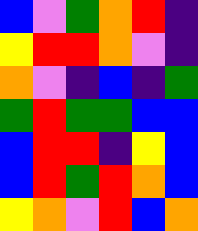[["blue", "violet", "green", "orange", "red", "indigo"], ["yellow", "red", "red", "orange", "violet", "indigo"], ["orange", "violet", "indigo", "blue", "indigo", "green"], ["green", "red", "green", "green", "blue", "blue"], ["blue", "red", "red", "indigo", "yellow", "blue"], ["blue", "red", "green", "red", "orange", "blue"], ["yellow", "orange", "violet", "red", "blue", "orange"]]